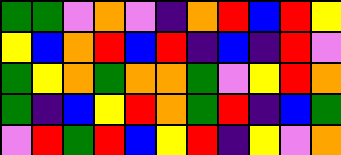[["green", "green", "violet", "orange", "violet", "indigo", "orange", "red", "blue", "red", "yellow"], ["yellow", "blue", "orange", "red", "blue", "red", "indigo", "blue", "indigo", "red", "violet"], ["green", "yellow", "orange", "green", "orange", "orange", "green", "violet", "yellow", "red", "orange"], ["green", "indigo", "blue", "yellow", "red", "orange", "green", "red", "indigo", "blue", "green"], ["violet", "red", "green", "red", "blue", "yellow", "red", "indigo", "yellow", "violet", "orange"]]